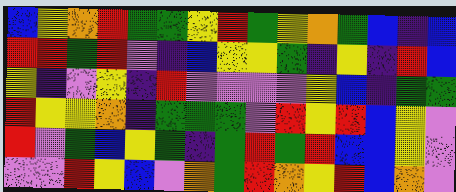[["blue", "yellow", "orange", "red", "green", "green", "yellow", "red", "green", "yellow", "orange", "green", "blue", "indigo", "blue"], ["red", "red", "green", "red", "violet", "indigo", "blue", "yellow", "yellow", "green", "indigo", "yellow", "indigo", "red", "blue"], ["yellow", "indigo", "violet", "yellow", "indigo", "red", "violet", "violet", "violet", "violet", "yellow", "blue", "indigo", "green", "green"], ["red", "yellow", "yellow", "orange", "indigo", "green", "green", "green", "violet", "red", "yellow", "red", "blue", "yellow", "violet"], ["red", "violet", "green", "blue", "yellow", "green", "indigo", "green", "red", "green", "red", "blue", "blue", "yellow", "violet"], ["violet", "violet", "red", "yellow", "blue", "violet", "orange", "green", "red", "orange", "yellow", "red", "blue", "orange", "violet"]]